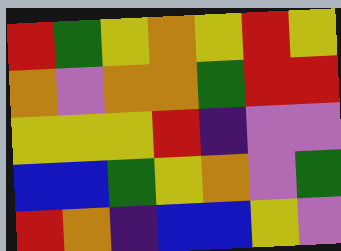[["red", "green", "yellow", "orange", "yellow", "red", "yellow"], ["orange", "violet", "orange", "orange", "green", "red", "red"], ["yellow", "yellow", "yellow", "red", "indigo", "violet", "violet"], ["blue", "blue", "green", "yellow", "orange", "violet", "green"], ["red", "orange", "indigo", "blue", "blue", "yellow", "violet"]]